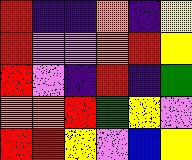[["red", "indigo", "indigo", "orange", "indigo", "yellow"], ["red", "violet", "violet", "orange", "red", "yellow"], ["red", "violet", "indigo", "red", "indigo", "green"], ["orange", "orange", "red", "green", "yellow", "violet"], ["red", "red", "yellow", "violet", "blue", "yellow"]]